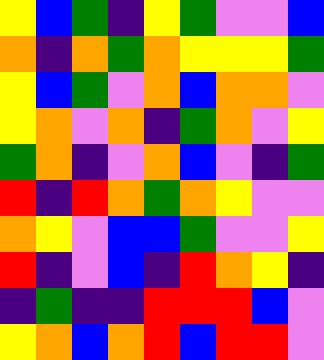[["yellow", "blue", "green", "indigo", "yellow", "green", "violet", "violet", "blue"], ["orange", "indigo", "orange", "green", "orange", "yellow", "yellow", "yellow", "green"], ["yellow", "blue", "green", "violet", "orange", "blue", "orange", "orange", "violet"], ["yellow", "orange", "violet", "orange", "indigo", "green", "orange", "violet", "yellow"], ["green", "orange", "indigo", "violet", "orange", "blue", "violet", "indigo", "green"], ["red", "indigo", "red", "orange", "green", "orange", "yellow", "violet", "violet"], ["orange", "yellow", "violet", "blue", "blue", "green", "violet", "violet", "yellow"], ["red", "indigo", "violet", "blue", "indigo", "red", "orange", "yellow", "indigo"], ["indigo", "green", "indigo", "indigo", "red", "red", "red", "blue", "violet"], ["yellow", "orange", "blue", "orange", "red", "blue", "red", "red", "violet"]]